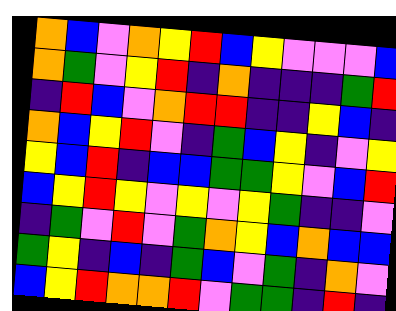[["orange", "blue", "violet", "orange", "yellow", "red", "blue", "yellow", "violet", "violet", "violet", "blue"], ["orange", "green", "violet", "yellow", "red", "indigo", "orange", "indigo", "indigo", "indigo", "green", "red"], ["indigo", "red", "blue", "violet", "orange", "red", "red", "indigo", "indigo", "yellow", "blue", "indigo"], ["orange", "blue", "yellow", "red", "violet", "indigo", "green", "blue", "yellow", "indigo", "violet", "yellow"], ["yellow", "blue", "red", "indigo", "blue", "blue", "green", "green", "yellow", "violet", "blue", "red"], ["blue", "yellow", "red", "yellow", "violet", "yellow", "violet", "yellow", "green", "indigo", "indigo", "violet"], ["indigo", "green", "violet", "red", "violet", "green", "orange", "yellow", "blue", "orange", "blue", "blue"], ["green", "yellow", "indigo", "blue", "indigo", "green", "blue", "violet", "green", "indigo", "orange", "violet"], ["blue", "yellow", "red", "orange", "orange", "red", "violet", "green", "green", "indigo", "red", "indigo"]]